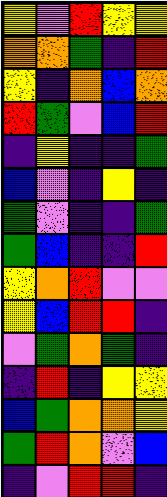[["yellow", "violet", "red", "yellow", "yellow"], ["orange", "orange", "green", "indigo", "red"], ["yellow", "indigo", "orange", "blue", "orange"], ["red", "green", "violet", "blue", "red"], ["indigo", "yellow", "indigo", "indigo", "green"], ["blue", "violet", "indigo", "yellow", "indigo"], ["green", "violet", "indigo", "indigo", "green"], ["green", "blue", "indigo", "indigo", "red"], ["yellow", "orange", "red", "violet", "violet"], ["yellow", "blue", "red", "red", "indigo"], ["violet", "green", "orange", "green", "indigo"], ["indigo", "red", "indigo", "yellow", "yellow"], ["blue", "green", "orange", "orange", "yellow"], ["green", "red", "orange", "violet", "blue"], ["indigo", "violet", "red", "red", "indigo"]]